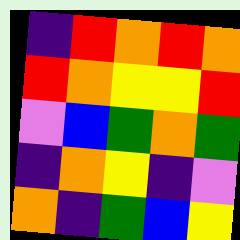[["indigo", "red", "orange", "red", "orange"], ["red", "orange", "yellow", "yellow", "red"], ["violet", "blue", "green", "orange", "green"], ["indigo", "orange", "yellow", "indigo", "violet"], ["orange", "indigo", "green", "blue", "yellow"]]